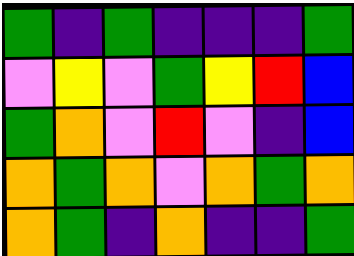[["green", "indigo", "green", "indigo", "indigo", "indigo", "green"], ["violet", "yellow", "violet", "green", "yellow", "red", "blue"], ["green", "orange", "violet", "red", "violet", "indigo", "blue"], ["orange", "green", "orange", "violet", "orange", "green", "orange"], ["orange", "green", "indigo", "orange", "indigo", "indigo", "green"]]